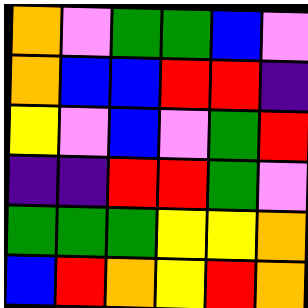[["orange", "violet", "green", "green", "blue", "violet"], ["orange", "blue", "blue", "red", "red", "indigo"], ["yellow", "violet", "blue", "violet", "green", "red"], ["indigo", "indigo", "red", "red", "green", "violet"], ["green", "green", "green", "yellow", "yellow", "orange"], ["blue", "red", "orange", "yellow", "red", "orange"]]